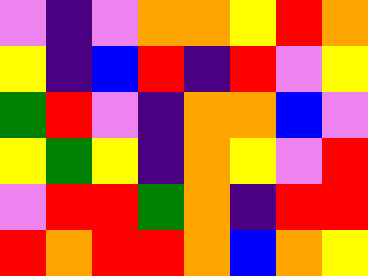[["violet", "indigo", "violet", "orange", "orange", "yellow", "red", "orange"], ["yellow", "indigo", "blue", "red", "indigo", "red", "violet", "yellow"], ["green", "red", "violet", "indigo", "orange", "orange", "blue", "violet"], ["yellow", "green", "yellow", "indigo", "orange", "yellow", "violet", "red"], ["violet", "red", "red", "green", "orange", "indigo", "red", "red"], ["red", "orange", "red", "red", "orange", "blue", "orange", "yellow"]]